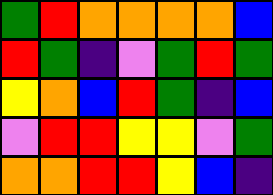[["green", "red", "orange", "orange", "orange", "orange", "blue"], ["red", "green", "indigo", "violet", "green", "red", "green"], ["yellow", "orange", "blue", "red", "green", "indigo", "blue"], ["violet", "red", "red", "yellow", "yellow", "violet", "green"], ["orange", "orange", "red", "red", "yellow", "blue", "indigo"]]